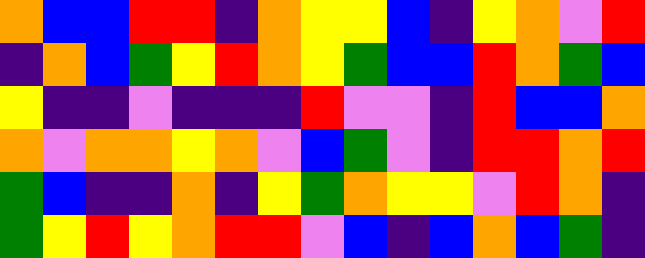[["orange", "blue", "blue", "red", "red", "indigo", "orange", "yellow", "yellow", "blue", "indigo", "yellow", "orange", "violet", "red"], ["indigo", "orange", "blue", "green", "yellow", "red", "orange", "yellow", "green", "blue", "blue", "red", "orange", "green", "blue"], ["yellow", "indigo", "indigo", "violet", "indigo", "indigo", "indigo", "red", "violet", "violet", "indigo", "red", "blue", "blue", "orange"], ["orange", "violet", "orange", "orange", "yellow", "orange", "violet", "blue", "green", "violet", "indigo", "red", "red", "orange", "red"], ["green", "blue", "indigo", "indigo", "orange", "indigo", "yellow", "green", "orange", "yellow", "yellow", "violet", "red", "orange", "indigo"], ["green", "yellow", "red", "yellow", "orange", "red", "red", "violet", "blue", "indigo", "blue", "orange", "blue", "green", "indigo"]]